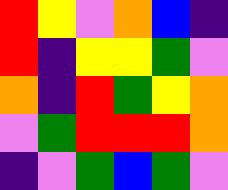[["red", "yellow", "violet", "orange", "blue", "indigo"], ["red", "indigo", "yellow", "yellow", "green", "violet"], ["orange", "indigo", "red", "green", "yellow", "orange"], ["violet", "green", "red", "red", "red", "orange"], ["indigo", "violet", "green", "blue", "green", "violet"]]